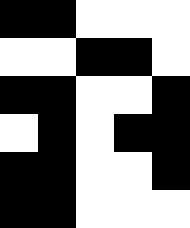[["black", "black", "white", "white", "white"], ["white", "white", "black", "black", "white"], ["black", "black", "white", "white", "black"], ["white", "black", "white", "black", "black"], ["black", "black", "white", "white", "black"], ["black", "black", "white", "white", "white"]]